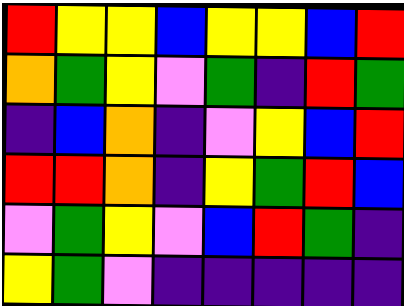[["red", "yellow", "yellow", "blue", "yellow", "yellow", "blue", "red"], ["orange", "green", "yellow", "violet", "green", "indigo", "red", "green"], ["indigo", "blue", "orange", "indigo", "violet", "yellow", "blue", "red"], ["red", "red", "orange", "indigo", "yellow", "green", "red", "blue"], ["violet", "green", "yellow", "violet", "blue", "red", "green", "indigo"], ["yellow", "green", "violet", "indigo", "indigo", "indigo", "indigo", "indigo"]]